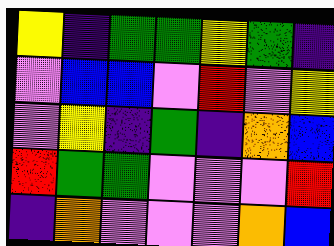[["yellow", "indigo", "green", "green", "yellow", "green", "indigo"], ["violet", "blue", "blue", "violet", "red", "violet", "yellow"], ["violet", "yellow", "indigo", "green", "indigo", "orange", "blue"], ["red", "green", "green", "violet", "violet", "violet", "red"], ["indigo", "orange", "violet", "violet", "violet", "orange", "blue"]]